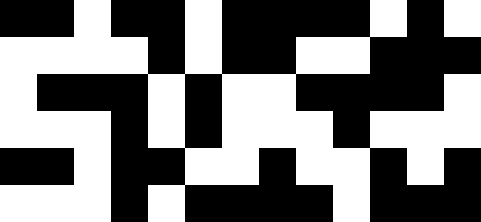[["black", "black", "white", "black", "black", "white", "black", "black", "black", "black", "white", "black", "white"], ["white", "white", "white", "white", "black", "white", "black", "black", "white", "white", "black", "black", "black"], ["white", "black", "black", "black", "white", "black", "white", "white", "black", "black", "black", "black", "white"], ["white", "white", "white", "black", "white", "black", "white", "white", "white", "black", "white", "white", "white"], ["black", "black", "white", "black", "black", "white", "white", "black", "white", "white", "black", "white", "black"], ["white", "white", "white", "black", "white", "black", "black", "black", "black", "white", "black", "black", "black"]]